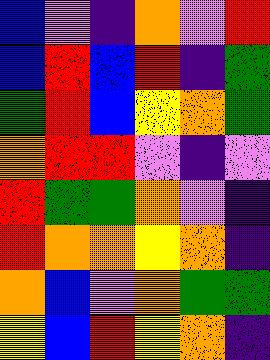[["blue", "violet", "indigo", "orange", "violet", "red"], ["blue", "red", "blue", "red", "indigo", "green"], ["green", "red", "blue", "yellow", "orange", "green"], ["orange", "red", "red", "violet", "indigo", "violet"], ["red", "green", "green", "orange", "violet", "indigo"], ["red", "orange", "orange", "yellow", "orange", "indigo"], ["orange", "blue", "violet", "orange", "green", "green"], ["yellow", "blue", "red", "yellow", "orange", "indigo"]]